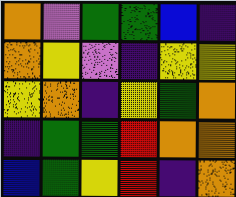[["orange", "violet", "green", "green", "blue", "indigo"], ["orange", "yellow", "violet", "indigo", "yellow", "yellow"], ["yellow", "orange", "indigo", "yellow", "green", "orange"], ["indigo", "green", "green", "red", "orange", "orange"], ["blue", "green", "yellow", "red", "indigo", "orange"]]